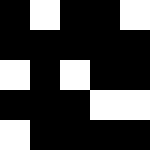[["black", "white", "black", "black", "white"], ["black", "black", "black", "black", "black"], ["white", "black", "white", "black", "black"], ["black", "black", "black", "white", "white"], ["white", "black", "black", "black", "black"]]